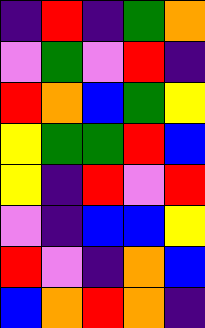[["indigo", "red", "indigo", "green", "orange"], ["violet", "green", "violet", "red", "indigo"], ["red", "orange", "blue", "green", "yellow"], ["yellow", "green", "green", "red", "blue"], ["yellow", "indigo", "red", "violet", "red"], ["violet", "indigo", "blue", "blue", "yellow"], ["red", "violet", "indigo", "orange", "blue"], ["blue", "orange", "red", "orange", "indigo"]]